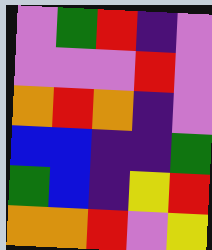[["violet", "green", "red", "indigo", "violet"], ["violet", "violet", "violet", "red", "violet"], ["orange", "red", "orange", "indigo", "violet"], ["blue", "blue", "indigo", "indigo", "green"], ["green", "blue", "indigo", "yellow", "red"], ["orange", "orange", "red", "violet", "yellow"]]